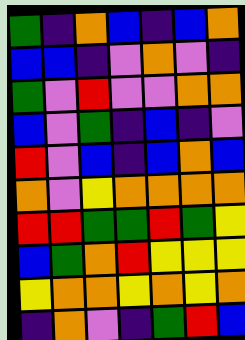[["green", "indigo", "orange", "blue", "indigo", "blue", "orange"], ["blue", "blue", "indigo", "violet", "orange", "violet", "indigo"], ["green", "violet", "red", "violet", "violet", "orange", "orange"], ["blue", "violet", "green", "indigo", "blue", "indigo", "violet"], ["red", "violet", "blue", "indigo", "blue", "orange", "blue"], ["orange", "violet", "yellow", "orange", "orange", "orange", "orange"], ["red", "red", "green", "green", "red", "green", "yellow"], ["blue", "green", "orange", "red", "yellow", "yellow", "yellow"], ["yellow", "orange", "orange", "yellow", "orange", "yellow", "orange"], ["indigo", "orange", "violet", "indigo", "green", "red", "blue"]]